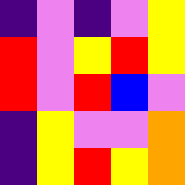[["indigo", "violet", "indigo", "violet", "yellow"], ["red", "violet", "yellow", "red", "yellow"], ["red", "violet", "red", "blue", "violet"], ["indigo", "yellow", "violet", "violet", "orange"], ["indigo", "yellow", "red", "yellow", "orange"]]